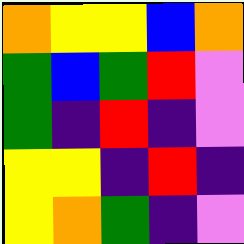[["orange", "yellow", "yellow", "blue", "orange"], ["green", "blue", "green", "red", "violet"], ["green", "indigo", "red", "indigo", "violet"], ["yellow", "yellow", "indigo", "red", "indigo"], ["yellow", "orange", "green", "indigo", "violet"]]